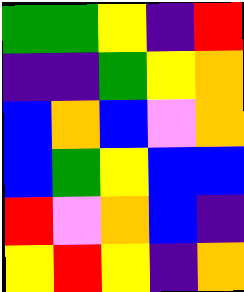[["green", "green", "yellow", "indigo", "red"], ["indigo", "indigo", "green", "yellow", "orange"], ["blue", "orange", "blue", "violet", "orange"], ["blue", "green", "yellow", "blue", "blue"], ["red", "violet", "orange", "blue", "indigo"], ["yellow", "red", "yellow", "indigo", "orange"]]